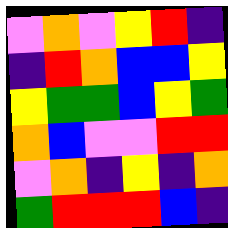[["violet", "orange", "violet", "yellow", "red", "indigo"], ["indigo", "red", "orange", "blue", "blue", "yellow"], ["yellow", "green", "green", "blue", "yellow", "green"], ["orange", "blue", "violet", "violet", "red", "red"], ["violet", "orange", "indigo", "yellow", "indigo", "orange"], ["green", "red", "red", "red", "blue", "indigo"]]